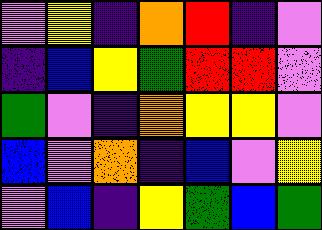[["violet", "yellow", "indigo", "orange", "red", "indigo", "violet"], ["indigo", "blue", "yellow", "green", "red", "red", "violet"], ["green", "violet", "indigo", "orange", "yellow", "yellow", "violet"], ["blue", "violet", "orange", "indigo", "blue", "violet", "yellow"], ["violet", "blue", "indigo", "yellow", "green", "blue", "green"]]